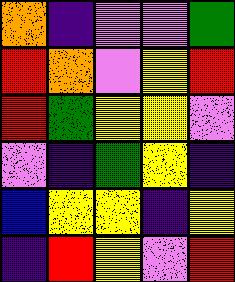[["orange", "indigo", "violet", "violet", "green"], ["red", "orange", "violet", "yellow", "red"], ["red", "green", "yellow", "yellow", "violet"], ["violet", "indigo", "green", "yellow", "indigo"], ["blue", "yellow", "yellow", "indigo", "yellow"], ["indigo", "red", "yellow", "violet", "red"]]